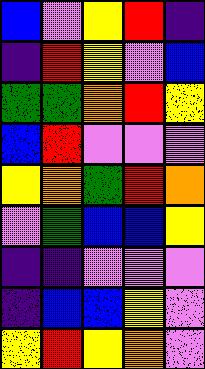[["blue", "violet", "yellow", "red", "indigo"], ["indigo", "red", "yellow", "violet", "blue"], ["green", "green", "orange", "red", "yellow"], ["blue", "red", "violet", "violet", "violet"], ["yellow", "orange", "green", "red", "orange"], ["violet", "green", "blue", "blue", "yellow"], ["indigo", "indigo", "violet", "violet", "violet"], ["indigo", "blue", "blue", "yellow", "violet"], ["yellow", "red", "yellow", "orange", "violet"]]